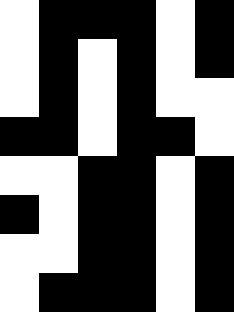[["white", "black", "black", "black", "white", "black"], ["white", "black", "white", "black", "white", "black"], ["white", "black", "white", "black", "white", "white"], ["black", "black", "white", "black", "black", "white"], ["white", "white", "black", "black", "white", "black"], ["black", "white", "black", "black", "white", "black"], ["white", "white", "black", "black", "white", "black"], ["white", "black", "black", "black", "white", "black"]]